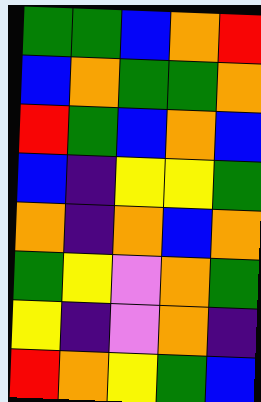[["green", "green", "blue", "orange", "red"], ["blue", "orange", "green", "green", "orange"], ["red", "green", "blue", "orange", "blue"], ["blue", "indigo", "yellow", "yellow", "green"], ["orange", "indigo", "orange", "blue", "orange"], ["green", "yellow", "violet", "orange", "green"], ["yellow", "indigo", "violet", "orange", "indigo"], ["red", "orange", "yellow", "green", "blue"]]